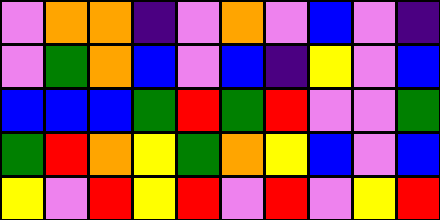[["violet", "orange", "orange", "indigo", "violet", "orange", "violet", "blue", "violet", "indigo"], ["violet", "green", "orange", "blue", "violet", "blue", "indigo", "yellow", "violet", "blue"], ["blue", "blue", "blue", "green", "red", "green", "red", "violet", "violet", "green"], ["green", "red", "orange", "yellow", "green", "orange", "yellow", "blue", "violet", "blue"], ["yellow", "violet", "red", "yellow", "red", "violet", "red", "violet", "yellow", "red"]]